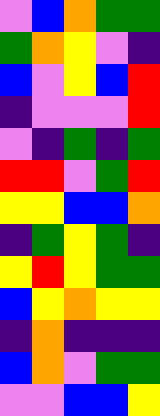[["violet", "blue", "orange", "green", "green"], ["green", "orange", "yellow", "violet", "indigo"], ["blue", "violet", "yellow", "blue", "red"], ["indigo", "violet", "violet", "violet", "red"], ["violet", "indigo", "green", "indigo", "green"], ["red", "red", "violet", "green", "red"], ["yellow", "yellow", "blue", "blue", "orange"], ["indigo", "green", "yellow", "green", "indigo"], ["yellow", "red", "yellow", "green", "green"], ["blue", "yellow", "orange", "yellow", "yellow"], ["indigo", "orange", "indigo", "indigo", "indigo"], ["blue", "orange", "violet", "green", "green"], ["violet", "violet", "blue", "blue", "yellow"]]